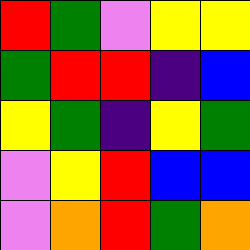[["red", "green", "violet", "yellow", "yellow"], ["green", "red", "red", "indigo", "blue"], ["yellow", "green", "indigo", "yellow", "green"], ["violet", "yellow", "red", "blue", "blue"], ["violet", "orange", "red", "green", "orange"]]